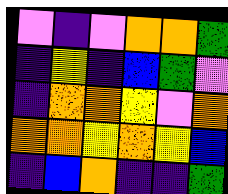[["violet", "indigo", "violet", "orange", "orange", "green"], ["indigo", "yellow", "indigo", "blue", "green", "violet"], ["indigo", "orange", "orange", "yellow", "violet", "orange"], ["orange", "orange", "yellow", "orange", "yellow", "blue"], ["indigo", "blue", "orange", "indigo", "indigo", "green"]]